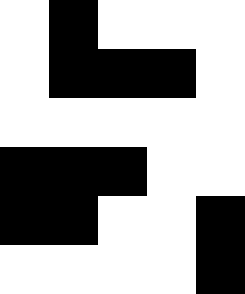[["white", "black", "white", "white", "white"], ["white", "black", "black", "black", "white"], ["white", "white", "white", "white", "white"], ["black", "black", "black", "white", "white"], ["black", "black", "white", "white", "black"], ["white", "white", "white", "white", "black"]]